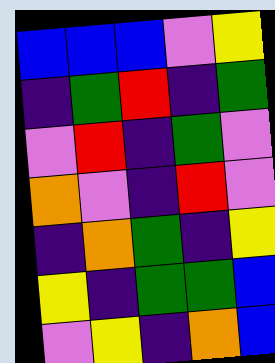[["blue", "blue", "blue", "violet", "yellow"], ["indigo", "green", "red", "indigo", "green"], ["violet", "red", "indigo", "green", "violet"], ["orange", "violet", "indigo", "red", "violet"], ["indigo", "orange", "green", "indigo", "yellow"], ["yellow", "indigo", "green", "green", "blue"], ["violet", "yellow", "indigo", "orange", "blue"]]